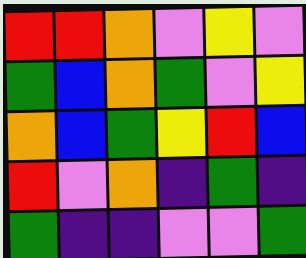[["red", "red", "orange", "violet", "yellow", "violet"], ["green", "blue", "orange", "green", "violet", "yellow"], ["orange", "blue", "green", "yellow", "red", "blue"], ["red", "violet", "orange", "indigo", "green", "indigo"], ["green", "indigo", "indigo", "violet", "violet", "green"]]